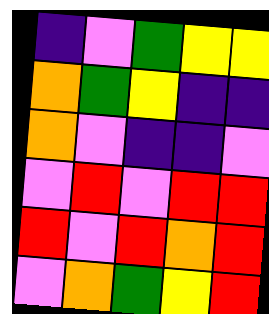[["indigo", "violet", "green", "yellow", "yellow"], ["orange", "green", "yellow", "indigo", "indigo"], ["orange", "violet", "indigo", "indigo", "violet"], ["violet", "red", "violet", "red", "red"], ["red", "violet", "red", "orange", "red"], ["violet", "orange", "green", "yellow", "red"]]